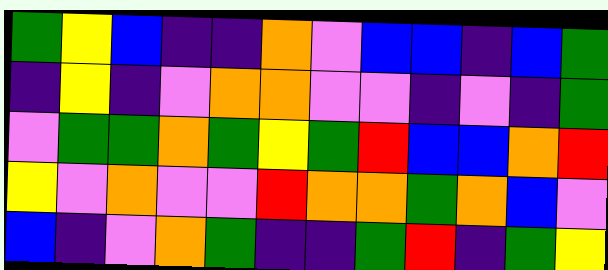[["green", "yellow", "blue", "indigo", "indigo", "orange", "violet", "blue", "blue", "indigo", "blue", "green"], ["indigo", "yellow", "indigo", "violet", "orange", "orange", "violet", "violet", "indigo", "violet", "indigo", "green"], ["violet", "green", "green", "orange", "green", "yellow", "green", "red", "blue", "blue", "orange", "red"], ["yellow", "violet", "orange", "violet", "violet", "red", "orange", "orange", "green", "orange", "blue", "violet"], ["blue", "indigo", "violet", "orange", "green", "indigo", "indigo", "green", "red", "indigo", "green", "yellow"]]